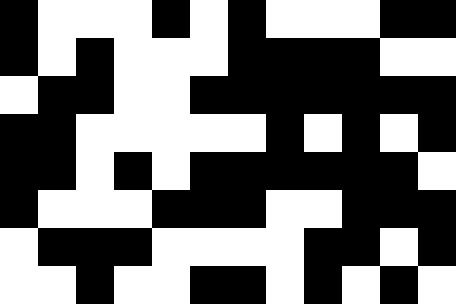[["black", "white", "white", "white", "black", "white", "black", "white", "white", "white", "black", "black"], ["black", "white", "black", "white", "white", "white", "black", "black", "black", "black", "white", "white"], ["white", "black", "black", "white", "white", "black", "black", "black", "black", "black", "black", "black"], ["black", "black", "white", "white", "white", "white", "white", "black", "white", "black", "white", "black"], ["black", "black", "white", "black", "white", "black", "black", "black", "black", "black", "black", "white"], ["black", "white", "white", "white", "black", "black", "black", "white", "white", "black", "black", "black"], ["white", "black", "black", "black", "white", "white", "white", "white", "black", "black", "white", "black"], ["white", "white", "black", "white", "white", "black", "black", "white", "black", "white", "black", "white"]]